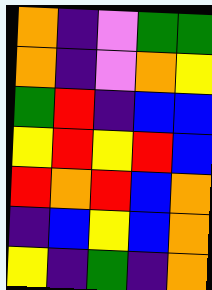[["orange", "indigo", "violet", "green", "green"], ["orange", "indigo", "violet", "orange", "yellow"], ["green", "red", "indigo", "blue", "blue"], ["yellow", "red", "yellow", "red", "blue"], ["red", "orange", "red", "blue", "orange"], ["indigo", "blue", "yellow", "blue", "orange"], ["yellow", "indigo", "green", "indigo", "orange"]]